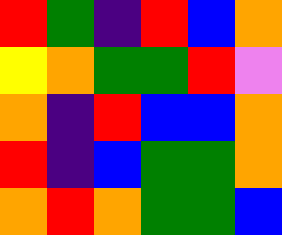[["red", "green", "indigo", "red", "blue", "orange"], ["yellow", "orange", "green", "green", "red", "violet"], ["orange", "indigo", "red", "blue", "blue", "orange"], ["red", "indigo", "blue", "green", "green", "orange"], ["orange", "red", "orange", "green", "green", "blue"]]